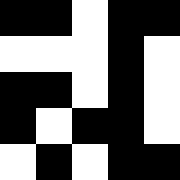[["black", "black", "white", "black", "black"], ["white", "white", "white", "black", "white"], ["black", "black", "white", "black", "white"], ["black", "white", "black", "black", "white"], ["white", "black", "white", "black", "black"]]